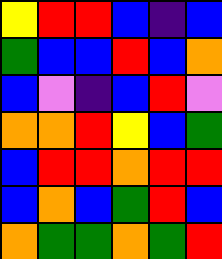[["yellow", "red", "red", "blue", "indigo", "blue"], ["green", "blue", "blue", "red", "blue", "orange"], ["blue", "violet", "indigo", "blue", "red", "violet"], ["orange", "orange", "red", "yellow", "blue", "green"], ["blue", "red", "red", "orange", "red", "red"], ["blue", "orange", "blue", "green", "red", "blue"], ["orange", "green", "green", "orange", "green", "red"]]